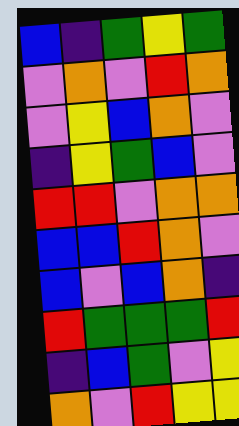[["blue", "indigo", "green", "yellow", "green"], ["violet", "orange", "violet", "red", "orange"], ["violet", "yellow", "blue", "orange", "violet"], ["indigo", "yellow", "green", "blue", "violet"], ["red", "red", "violet", "orange", "orange"], ["blue", "blue", "red", "orange", "violet"], ["blue", "violet", "blue", "orange", "indigo"], ["red", "green", "green", "green", "red"], ["indigo", "blue", "green", "violet", "yellow"], ["orange", "violet", "red", "yellow", "yellow"]]